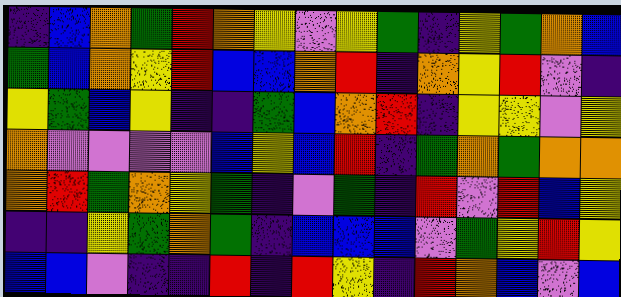[["indigo", "blue", "orange", "green", "red", "orange", "yellow", "violet", "yellow", "green", "indigo", "yellow", "green", "orange", "blue"], ["green", "blue", "orange", "yellow", "red", "blue", "blue", "orange", "red", "indigo", "orange", "yellow", "red", "violet", "indigo"], ["yellow", "green", "blue", "yellow", "indigo", "indigo", "green", "blue", "orange", "red", "indigo", "yellow", "yellow", "violet", "yellow"], ["orange", "violet", "violet", "violet", "violet", "blue", "yellow", "blue", "red", "indigo", "green", "orange", "green", "orange", "orange"], ["orange", "red", "green", "orange", "yellow", "green", "indigo", "violet", "green", "indigo", "red", "violet", "red", "blue", "yellow"], ["indigo", "indigo", "yellow", "green", "orange", "green", "indigo", "blue", "blue", "blue", "violet", "green", "yellow", "red", "yellow"], ["blue", "blue", "violet", "indigo", "indigo", "red", "indigo", "red", "yellow", "indigo", "red", "orange", "blue", "violet", "blue"]]